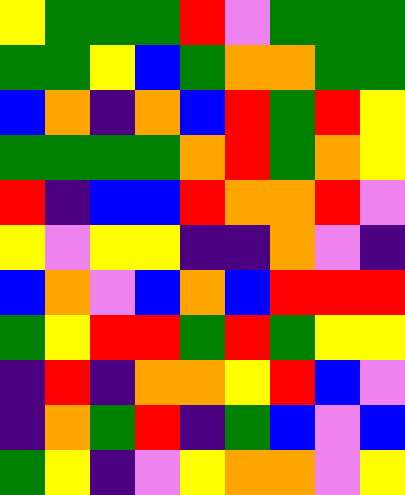[["yellow", "green", "green", "green", "red", "violet", "green", "green", "green"], ["green", "green", "yellow", "blue", "green", "orange", "orange", "green", "green"], ["blue", "orange", "indigo", "orange", "blue", "red", "green", "red", "yellow"], ["green", "green", "green", "green", "orange", "red", "green", "orange", "yellow"], ["red", "indigo", "blue", "blue", "red", "orange", "orange", "red", "violet"], ["yellow", "violet", "yellow", "yellow", "indigo", "indigo", "orange", "violet", "indigo"], ["blue", "orange", "violet", "blue", "orange", "blue", "red", "red", "red"], ["green", "yellow", "red", "red", "green", "red", "green", "yellow", "yellow"], ["indigo", "red", "indigo", "orange", "orange", "yellow", "red", "blue", "violet"], ["indigo", "orange", "green", "red", "indigo", "green", "blue", "violet", "blue"], ["green", "yellow", "indigo", "violet", "yellow", "orange", "orange", "violet", "yellow"]]